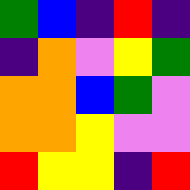[["green", "blue", "indigo", "red", "indigo"], ["indigo", "orange", "violet", "yellow", "green"], ["orange", "orange", "blue", "green", "violet"], ["orange", "orange", "yellow", "violet", "violet"], ["red", "yellow", "yellow", "indigo", "red"]]